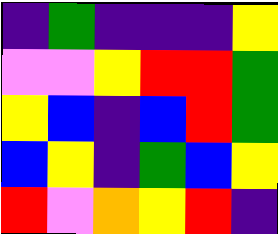[["indigo", "green", "indigo", "indigo", "indigo", "yellow"], ["violet", "violet", "yellow", "red", "red", "green"], ["yellow", "blue", "indigo", "blue", "red", "green"], ["blue", "yellow", "indigo", "green", "blue", "yellow"], ["red", "violet", "orange", "yellow", "red", "indigo"]]